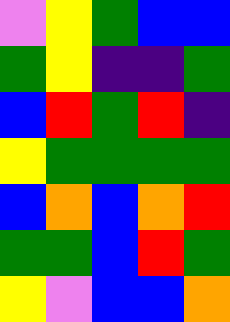[["violet", "yellow", "green", "blue", "blue"], ["green", "yellow", "indigo", "indigo", "green"], ["blue", "red", "green", "red", "indigo"], ["yellow", "green", "green", "green", "green"], ["blue", "orange", "blue", "orange", "red"], ["green", "green", "blue", "red", "green"], ["yellow", "violet", "blue", "blue", "orange"]]